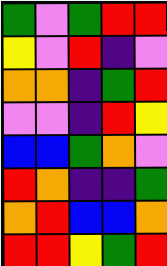[["green", "violet", "green", "red", "red"], ["yellow", "violet", "red", "indigo", "violet"], ["orange", "orange", "indigo", "green", "red"], ["violet", "violet", "indigo", "red", "yellow"], ["blue", "blue", "green", "orange", "violet"], ["red", "orange", "indigo", "indigo", "green"], ["orange", "red", "blue", "blue", "orange"], ["red", "red", "yellow", "green", "red"]]